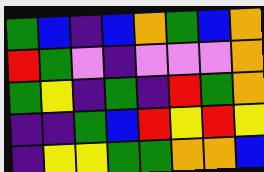[["green", "blue", "indigo", "blue", "orange", "green", "blue", "orange"], ["red", "green", "violet", "indigo", "violet", "violet", "violet", "orange"], ["green", "yellow", "indigo", "green", "indigo", "red", "green", "orange"], ["indigo", "indigo", "green", "blue", "red", "yellow", "red", "yellow"], ["indigo", "yellow", "yellow", "green", "green", "orange", "orange", "blue"]]